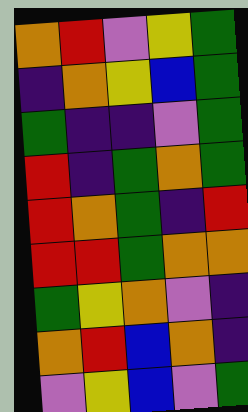[["orange", "red", "violet", "yellow", "green"], ["indigo", "orange", "yellow", "blue", "green"], ["green", "indigo", "indigo", "violet", "green"], ["red", "indigo", "green", "orange", "green"], ["red", "orange", "green", "indigo", "red"], ["red", "red", "green", "orange", "orange"], ["green", "yellow", "orange", "violet", "indigo"], ["orange", "red", "blue", "orange", "indigo"], ["violet", "yellow", "blue", "violet", "green"]]